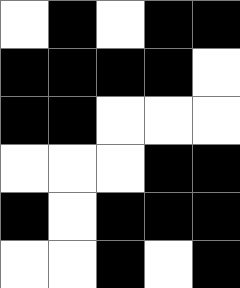[["white", "black", "white", "black", "black"], ["black", "black", "black", "black", "white"], ["black", "black", "white", "white", "white"], ["white", "white", "white", "black", "black"], ["black", "white", "black", "black", "black"], ["white", "white", "black", "white", "black"]]